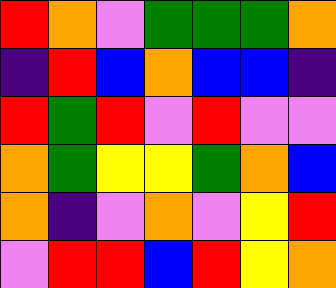[["red", "orange", "violet", "green", "green", "green", "orange"], ["indigo", "red", "blue", "orange", "blue", "blue", "indigo"], ["red", "green", "red", "violet", "red", "violet", "violet"], ["orange", "green", "yellow", "yellow", "green", "orange", "blue"], ["orange", "indigo", "violet", "orange", "violet", "yellow", "red"], ["violet", "red", "red", "blue", "red", "yellow", "orange"]]